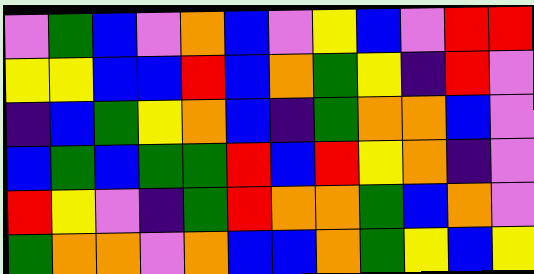[["violet", "green", "blue", "violet", "orange", "blue", "violet", "yellow", "blue", "violet", "red", "red"], ["yellow", "yellow", "blue", "blue", "red", "blue", "orange", "green", "yellow", "indigo", "red", "violet"], ["indigo", "blue", "green", "yellow", "orange", "blue", "indigo", "green", "orange", "orange", "blue", "violet"], ["blue", "green", "blue", "green", "green", "red", "blue", "red", "yellow", "orange", "indigo", "violet"], ["red", "yellow", "violet", "indigo", "green", "red", "orange", "orange", "green", "blue", "orange", "violet"], ["green", "orange", "orange", "violet", "orange", "blue", "blue", "orange", "green", "yellow", "blue", "yellow"]]